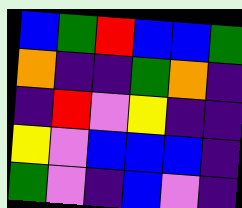[["blue", "green", "red", "blue", "blue", "green"], ["orange", "indigo", "indigo", "green", "orange", "indigo"], ["indigo", "red", "violet", "yellow", "indigo", "indigo"], ["yellow", "violet", "blue", "blue", "blue", "indigo"], ["green", "violet", "indigo", "blue", "violet", "indigo"]]